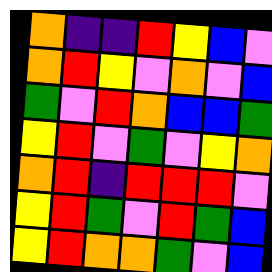[["orange", "indigo", "indigo", "red", "yellow", "blue", "violet"], ["orange", "red", "yellow", "violet", "orange", "violet", "blue"], ["green", "violet", "red", "orange", "blue", "blue", "green"], ["yellow", "red", "violet", "green", "violet", "yellow", "orange"], ["orange", "red", "indigo", "red", "red", "red", "violet"], ["yellow", "red", "green", "violet", "red", "green", "blue"], ["yellow", "red", "orange", "orange", "green", "violet", "blue"]]